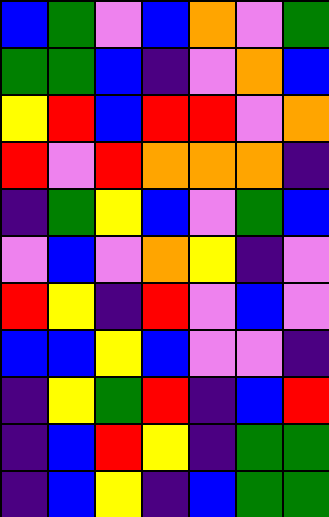[["blue", "green", "violet", "blue", "orange", "violet", "green"], ["green", "green", "blue", "indigo", "violet", "orange", "blue"], ["yellow", "red", "blue", "red", "red", "violet", "orange"], ["red", "violet", "red", "orange", "orange", "orange", "indigo"], ["indigo", "green", "yellow", "blue", "violet", "green", "blue"], ["violet", "blue", "violet", "orange", "yellow", "indigo", "violet"], ["red", "yellow", "indigo", "red", "violet", "blue", "violet"], ["blue", "blue", "yellow", "blue", "violet", "violet", "indigo"], ["indigo", "yellow", "green", "red", "indigo", "blue", "red"], ["indigo", "blue", "red", "yellow", "indigo", "green", "green"], ["indigo", "blue", "yellow", "indigo", "blue", "green", "green"]]